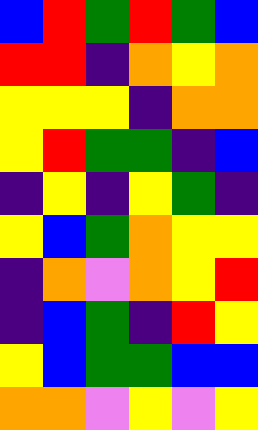[["blue", "red", "green", "red", "green", "blue"], ["red", "red", "indigo", "orange", "yellow", "orange"], ["yellow", "yellow", "yellow", "indigo", "orange", "orange"], ["yellow", "red", "green", "green", "indigo", "blue"], ["indigo", "yellow", "indigo", "yellow", "green", "indigo"], ["yellow", "blue", "green", "orange", "yellow", "yellow"], ["indigo", "orange", "violet", "orange", "yellow", "red"], ["indigo", "blue", "green", "indigo", "red", "yellow"], ["yellow", "blue", "green", "green", "blue", "blue"], ["orange", "orange", "violet", "yellow", "violet", "yellow"]]